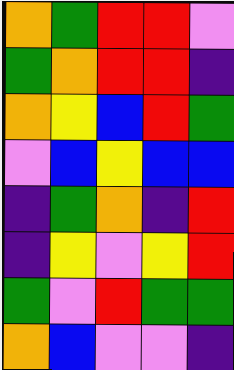[["orange", "green", "red", "red", "violet"], ["green", "orange", "red", "red", "indigo"], ["orange", "yellow", "blue", "red", "green"], ["violet", "blue", "yellow", "blue", "blue"], ["indigo", "green", "orange", "indigo", "red"], ["indigo", "yellow", "violet", "yellow", "red"], ["green", "violet", "red", "green", "green"], ["orange", "blue", "violet", "violet", "indigo"]]